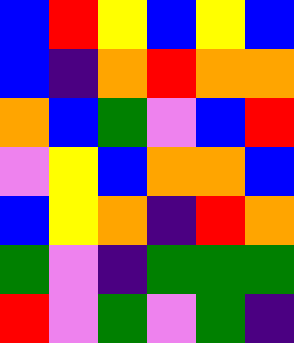[["blue", "red", "yellow", "blue", "yellow", "blue"], ["blue", "indigo", "orange", "red", "orange", "orange"], ["orange", "blue", "green", "violet", "blue", "red"], ["violet", "yellow", "blue", "orange", "orange", "blue"], ["blue", "yellow", "orange", "indigo", "red", "orange"], ["green", "violet", "indigo", "green", "green", "green"], ["red", "violet", "green", "violet", "green", "indigo"]]